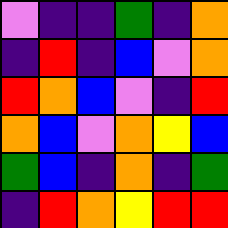[["violet", "indigo", "indigo", "green", "indigo", "orange"], ["indigo", "red", "indigo", "blue", "violet", "orange"], ["red", "orange", "blue", "violet", "indigo", "red"], ["orange", "blue", "violet", "orange", "yellow", "blue"], ["green", "blue", "indigo", "orange", "indigo", "green"], ["indigo", "red", "orange", "yellow", "red", "red"]]